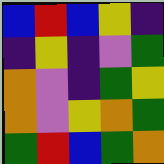[["blue", "red", "blue", "yellow", "indigo"], ["indigo", "yellow", "indigo", "violet", "green"], ["orange", "violet", "indigo", "green", "yellow"], ["orange", "violet", "yellow", "orange", "green"], ["green", "red", "blue", "green", "orange"]]